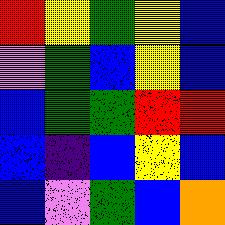[["red", "yellow", "green", "yellow", "blue"], ["violet", "green", "blue", "yellow", "blue"], ["blue", "green", "green", "red", "red"], ["blue", "indigo", "blue", "yellow", "blue"], ["blue", "violet", "green", "blue", "orange"]]